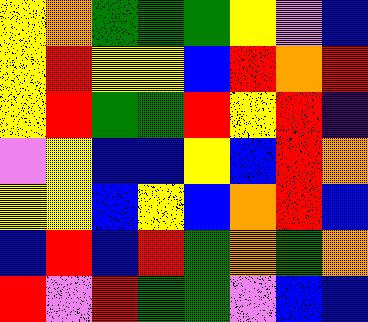[["yellow", "orange", "green", "green", "green", "yellow", "violet", "blue"], ["yellow", "red", "yellow", "yellow", "blue", "red", "orange", "red"], ["yellow", "red", "green", "green", "red", "yellow", "red", "indigo"], ["violet", "yellow", "blue", "blue", "yellow", "blue", "red", "orange"], ["yellow", "yellow", "blue", "yellow", "blue", "orange", "red", "blue"], ["blue", "red", "blue", "red", "green", "orange", "green", "orange"], ["red", "violet", "red", "green", "green", "violet", "blue", "blue"]]